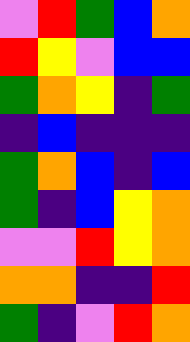[["violet", "red", "green", "blue", "orange"], ["red", "yellow", "violet", "blue", "blue"], ["green", "orange", "yellow", "indigo", "green"], ["indigo", "blue", "indigo", "indigo", "indigo"], ["green", "orange", "blue", "indigo", "blue"], ["green", "indigo", "blue", "yellow", "orange"], ["violet", "violet", "red", "yellow", "orange"], ["orange", "orange", "indigo", "indigo", "red"], ["green", "indigo", "violet", "red", "orange"]]